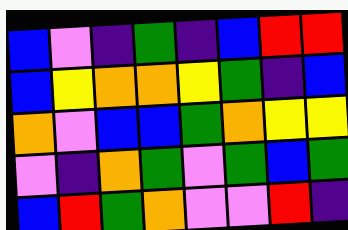[["blue", "violet", "indigo", "green", "indigo", "blue", "red", "red"], ["blue", "yellow", "orange", "orange", "yellow", "green", "indigo", "blue"], ["orange", "violet", "blue", "blue", "green", "orange", "yellow", "yellow"], ["violet", "indigo", "orange", "green", "violet", "green", "blue", "green"], ["blue", "red", "green", "orange", "violet", "violet", "red", "indigo"]]